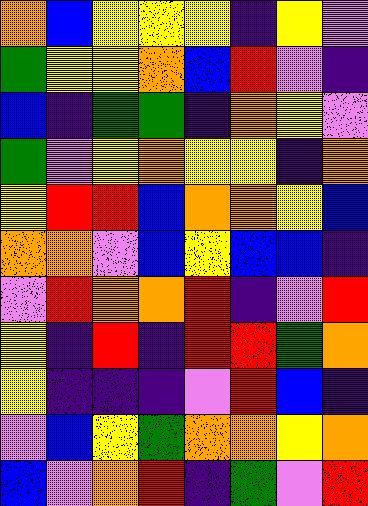[["orange", "blue", "yellow", "yellow", "yellow", "indigo", "yellow", "violet"], ["green", "yellow", "yellow", "orange", "blue", "red", "violet", "indigo"], ["blue", "indigo", "green", "green", "indigo", "orange", "yellow", "violet"], ["green", "violet", "yellow", "orange", "yellow", "yellow", "indigo", "orange"], ["yellow", "red", "red", "blue", "orange", "orange", "yellow", "blue"], ["orange", "orange", "violet", "blue", "yellow", "blue", "blue", "indigo"], ["violet", "red", "orange", "orange", "red", "indigo", "violet", "red"], ["yellow", "indigo", "red", "indigo", "red", "red", "green", "orange"], ["yellow", "indigo", "indigo", "indigo", "violet", "red", "blue", "indigo"], ["violet", "blue", "yellow", "green", "orange", "orange", "yellow", "orange"], ["blue", "violet", "orange", "red", "indigo", "green", "violet", "red"]]